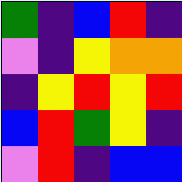[["green", "indigo", "blue", "red", "indigo"], ["violet", "indigo", "yellow", "orange", "orange"], ["indigo", "yellow", "red", "yellow", "red"], ["blue", "red", "green", "yellow", "indigo"], ["violet", "red", "indigo", "blue", "blue"]]